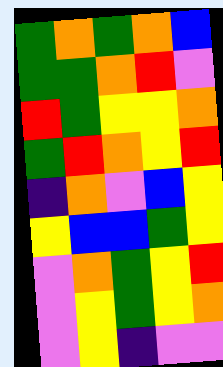[["green", "orange", "green", "orange", "blue"], ["green", "green", "orange", "red", "violet"], ["red", "green", "yellow", "yellow", "orange"], ["green", "red", "orange", "yellow", "red"], ["indigo", "orange", "violet", "blue", "yellow"], ["yellow", "blue", "blue", "green", "yellow"], ["violet", "orange", "green", "yellow", "red"], ["violet", "yellow", "green", "yellow", "orange"], ["violet", "yellow", "indigo", "violet", "violet"]]